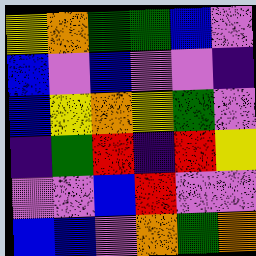[["yellow", "orange", "green", "green", "blue", "violet"], ["blue", "violet", "blue", "violet", "violet", "indigo"], ["blue", "yellow", "orange", "yellow", "green", "violet"], ["indigo", "green", "red", "indigo", "red", "yellow"], ["violet", "violet", "blue", "red", "violet", "violet"], ["blue", "blue", "violet", "orange", "green", "orange"]]